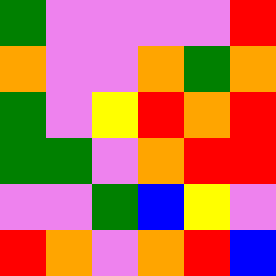[["green", "violet", "violet", "violet", "violet", "red"], ["orange", "violet", "violet", "orange", "green", "orange"], ["green", "violet", "yellow", "red", "orange", "red"], ["green", "green", "violet", "orange", "red", "red"], ["violet", "violet", "green", "blue", "yellow", "violet"], ["red", "orange", "violet", "orange", "red", "blue"]]